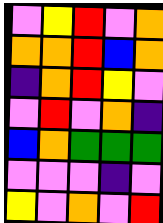[["violet", "yellow", "red", "violet", "orange"], ["orange", "orange", "red", "blue", "orange"], ["indigo", "orange", "red", "yellow", "violet"], ["violet", "red", "violet", "orange", "indigo"], ["blue", "orange", "green", "green", "green"], ["violet", "violet", "violet", "indigo", "violet"], ["yellow", "violet", "orange", "violet", "red"]]